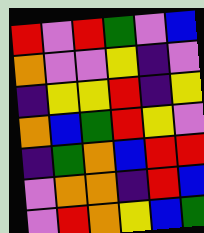[["red", "violet", "red", "green", "violet", "blue"], ["orange", "violet", "violet", "yellow", "indigo", "violet"], ["indigo", "yellow", "yellow", "red", "indigo", "yellow"], ["orange", "blue", "green", "red", "yellow", "violet"], ["indigo", "green", "orange", "blue", "red", "red"], ["violet", "orange", "orange", "indigo", "red", "blue"], ["violet", "red", "orange", "yellow", "blue", "green"]]